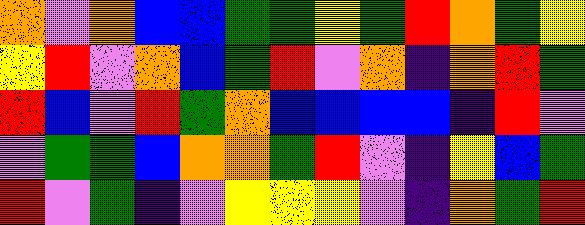[["orange", "violet", "orange", "blue", "blue", "green", "green", "yellow", "green", "red", "orange", "green", "yellow"], ["yellow", "red", "violet", "orange", "blue", "green", "red", "violet", "orange", "indigo", "orange", "red", "green"], ["red", "blue", "violet", "red", "green", "orange", "blue", "blue", "blue", "blue", "indigo", "red", "violet"], ["violet", "green", "green", "blue", "orange", "orange", "green", "red", "violet", "indigo", "yellow", "blue", "green"], ["red", "violet", "green", "indigo", "violet", "yellow", "yellow", "yellow", "violet", "indigo", "orange", "green", "red"]]